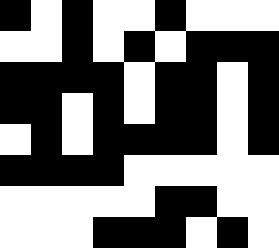[["black", "white", "black", "white", "white", "black", "white", "white", "white"], ["white", "white", "black", "white", "black", "white", "black", "black", "black"], ["black", "black", "black", "black", "white", "black", "black", "white", "black"], ["black", "black", "white", "black", "white", "black", "black", "white", "black"], ["white", "black", "white", "black", "black", "black", "black", "white", "black"], ["black", "black", "black", "black", "white", "white", "white", "white", "white"], ["white", "white", "white", "white", "white", "black", "black", "white", "white"], ["white", "white", "white", "black", "black", "black", "white", "black", "white"]]